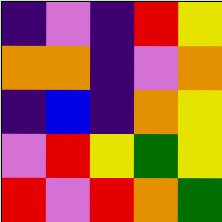[["indigo", "violet", "indigo", "red", "yellow"], ["orange", "orange", "indigo", "violet", "orange"], ["indigo", "blue", "indigo", "orange", "yellow"], ["violet", "red", "yellow", "green", "yellow"], ["red", "violet", "red", "orange", "green"]]